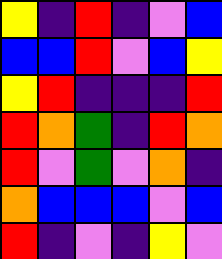[["yellow", "indigo", "red", "indigo", "violet", "blue"], ["blue", "blue", "red", "violet", "blue", "yellow"], ["yellow", "red", "indigo", "indigo", "indigo", "red"], ["red", "orange", "green", "indigo", "red", "orange"], ["red", "violet", "green", "violet", "orange", "indigo"], ["orange", "blue", "blue", "blue", "violet", "blue"], ["red", "indigo", "violet", "indigo", "yellow", "violet"]]